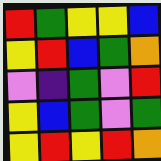[["red", "green", "yellow", "yellow", "blue"], ["yellow", "red", "blue", "green", "orange"], ["violet", "indigo", "green", "violet", "red"], ["yellow", "blue", "green", "violet", "green"], ["yellow", "red", "yellow", "red", "orange"]]